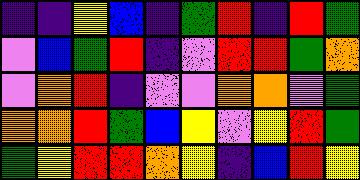[["indigo", "indigo", "yellow", "blue", "indigo", "green", "red", "indigo", "red", "green"], ["violet", "blue", "green", "red", "indigo", "violet", "red", "red", "green", "orange"], ["violet", "orange", "red", "indigo", "violet", "violet", "orange", "orange", "violet", "green"], ["orange", "orange", "red", "green", "blue", "yellow", "violet", "yellow", "red", "green"], ["green", "yellow", "red", "red", "orange", "yellow", "indigo", "blue", "red", "yellow"]]